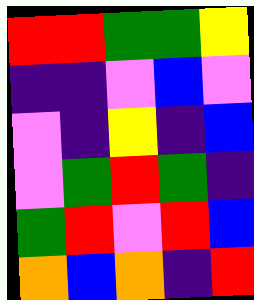[["red", "red", "green", "green", "yellow"], ["indigo", "indigo", "violet", "blue", "violet"], ["violet", "indigo", "yellow", "indigo", "blue"], ["violet", "green", "red", "green", "indigo"], ["green", "red", "violet", "red", "blue"], ["orange", "blue", "orange", "indigo", "red"]]